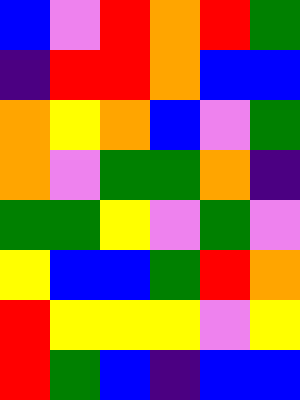[["blue", "violet", "red", "orange", "red", "green"], ["indigo", "red", "red", "orange", "blue", "blue"], ["orange", "yellow", "orange", "blue", "violet", "green"], ["orange", "violet", "green", "green", "orange", "indigo"], ["green", "green", "yellow", "violet", "green", "violet"], ["yellow", "blue", "blue", "green", "red", "orange"], ["red", "yellow", "yellow", "yellow", "violet", "yellow"], ["red", "green", "blue", "indigo", "blue", "blue"]]